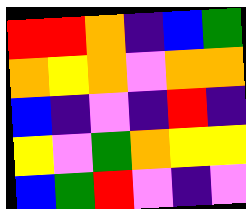[["red", "red", "orange", "indigo", "blue", "green"], ["orange", "yellow", "orange", "violet", "orange", "orange"], ["blue", "indigo", "violet", "indigo", "red", "indigo"], ["yellow", "violet", "green", "orange", "yellow", "yellow"], ["blue", "green", "red", "violet", "indigo", "violet"]]